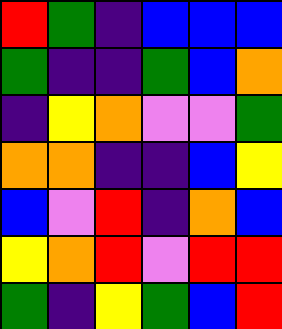[["red", "green", "indigo", "blue", "blue", "blue"], ["green", "indigo", "indigo", "green", "blue", "orange"], ["indigo", "yellow", "orange", "violet", "violet", "green"], ["orange", "orange", "indigo", "indigo", "blue", "yellow"], ["blue", "violet", "red", "indigo", "orange", "blue"], ["yellow", "orange", "red", "violet", "red", "red"], ["green", "indigo", "yellow", "green", "blue", "red"]]